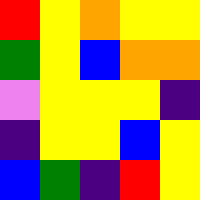[["red", "yellow", "orange", "yellow", "yellow"], ["green", "yellow", "blue", "orange", "orange"], ["violet", "yellow", "yellow", "yellow", "indigo"], ["indigo", "yellow", "yellow", "blue", "yellow"], ["blue", "green", "indigo", "red", "yellow"]]